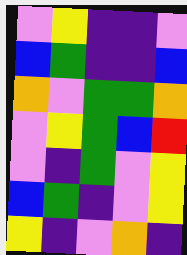[["violet", "yellow", "indigo", "indigo", "violet"], ["blue", "green", "indigo", "indigo", "blue"], ["orange", "violet", "green", "green", "orange"], ["violet", "yellow", "green", "blue", "red"], ["violet", "indigo", "green", "violet", "yellow"], ["blue", "green", "indigo", "violet", "yellow"], ["yellow", "indigo", "violet", "orange", "indigo"]]